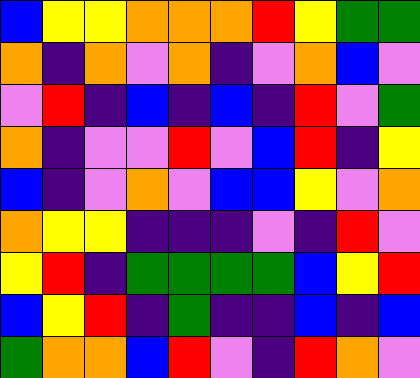[["blue", "yellow", "yellow", "orange", "orange", "orange", "red", "yellow", "green", "green"], ["orange", "indigo", "orange", "violet", "orange", "indigo", "violet", "orange", "blue", "violet"], ["violet", "red", "indigo", "blue", "indigo", "blue", "indigo", "red", "violet", "green"], ["orange", "indigo", "violet", "violet", "red", "violet", "blue", "red", "indigo", "yellow"], ["blue", "indigo", "violet", "orange", "violet", "blue", "blue", "yellow", "violet", "orange"], ["orange", "yellow", "yellow", "indigo", "indigo", "indigo", "violet", "indigo", "red", "violet"], ["yellow", "red", "indigo", "green", "green", "green", "green", "blue", "yellow", "red"], ["blue", "yellow", "red", "indigo", "green", "indigo", "indigo", "blue", "indigo", "blue"], ["green", "orange", "orange", "blue", "red", "violet", "indigo", "red", "orange", "violet"]]